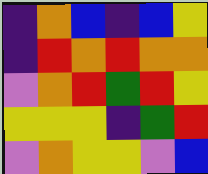[["indigo", "orange", "blue", "indigo", "blue", "yellow"], ["indigo", "red", "orange", "red", "orange", "orange"], ["violet", "orange", "red", "green", "red", "yellow"], ["yellow", "yellow", "yellow", "indigo", "green", "red"], ["violet", "orange", "yellow", "yellow", "violet", "blue"]]